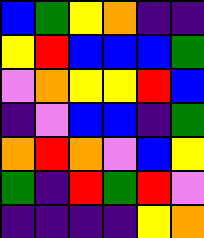[["blue", "green", "yellow", "orange", "indigo", "indigo"], ["yellow", "red", "blue", "blue", "blue", "green"], ["violet", "orange", "yellow", "yellow", "red", "blue"], ["indigo", "violet", "blue", "blue", "indigo", "green"], ["orange", "red", "orange", "violet", "blue", "yellow"], ["green", "indigo", "red", "green", "red", "violet"], ["indigo", "indigo", "indigo", "indigo", "yellow", "orange"]]